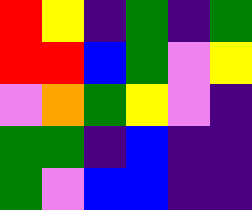[["red", "yellow", "indigo", "green", "indigo", "green"], ["red", "red", "blue", "green", "violet", "yellow"], ["violet", "orange", "green", "yellow", "violet", "indigo"], ["green", "green", "indigo", "blue", "indigo", "indigo"], ["green", "violet", "blue", "blue", "indigo", "indigo"]]